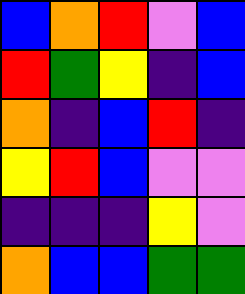[["blue", "orange", "red", "violet", "blue"], ["red", "green", "yellow", "indigo", "blue"], ["orange", "indigo", "blue", "red", "indigo"], ["yellow", "red", "blue", "violet", "violet"], ["indigo", "indigo", "indigo", "yellow", "violet"], ["orange", "blue", "blue", "green", "green"]]